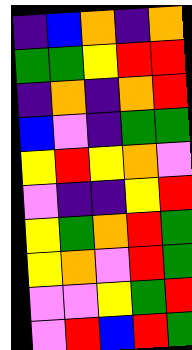[["indigo", "blue", "orange", "indigo", "orange"], ["green", "green", "yellow", "red", "red"], ["indigo", "orange", "indigo", "orange", "red"], ["blue", "violet", "indigo", "green", "green"], ["yellow", "red", "yellow", "orange", "violet"], ["violet", "indigo", "indigo", "yellow", "red"], ["yellow", "green", "orange", "red", "green"], ["yellow", "orange", "violet", "red", "green"], ["violet", "violet", "yellow", "green", "red"], ["violet", "red", "blue", "red", "green"]]